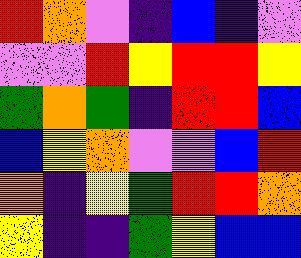[["red", "orange", "violet", "indigo", "blue", "indigo", "violet"], ["violet", "violet", "red", "yellow", "red", "red", "yellow"], ["green", "orange", "green", "indigo", "red", "red", "blue"], ["blue", "yellow", "orange", "violet", "violet", "blue", "red"], ["orange", "indigo", "yellow", "green", "red", "red", "orange"], ["yellow", "indigo", "indigo", "green", "yellow", "blue", "blue"]]